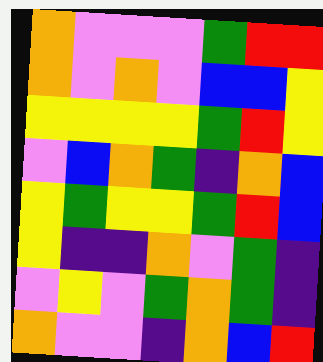[["orange", "violet", "violet", "violet", "green", "red", "red"], ["orange", "violet", "orange", "violet", "blue", "blue", "yellow"], ["yellow", "yellow", "yellow", "yellow", "green", "red", "yellow"], ["violet", "blue", "orange", "green", "indigo", "orange", "blue"], ["yellow", "green", "yellow", "yellow", "green", "red", "blue"], ["yellow", "indigo", "indigo", "orange", "violet", "green", "indigo"], ["violet", "yellow", "violet", "green", "orange", "green", "indigo"], ["orange", "violet", "violet", "indigo", "orange", "blue", "red"]]